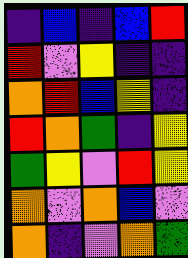[["indigo", "blue", "indigo", "blue", "red"], ["red", "violet", "yellow", "indigo", "indigo"], ["orange", "red", "blue", "yellow", "indigo"], ["red", "orange", "green", "indigo", "yellow"], ["green", "yellow", "violet", "red", "yellow"], ["orange", "violet", "orange", "blue", "violet"], ["orange", "indigo", "violet", "orange", "green"]]